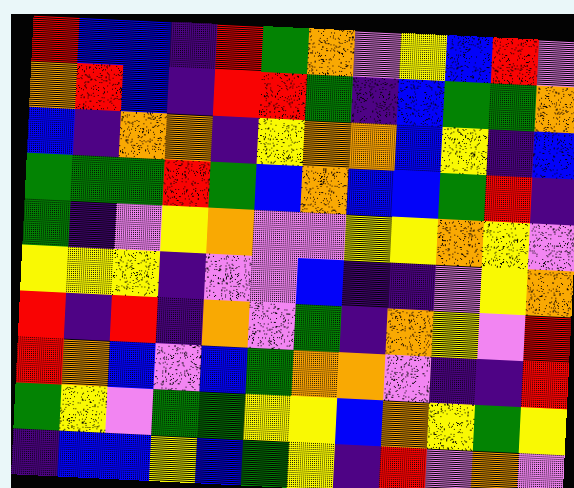[["red", "blue", "blue", "indigo", "red", "green", "orange", "violet", "yellow", "blue", "red", "violet"], ["orange", "red", "blue", "indigo", "red", "red", "green", "indigo", "blue", "green", "green", "orange"], ["blue", "indigo", "orange", "orange", "indigo", "yellow", "orange", "orange", "blue", "yellow", "indigo", "blue"], ["green", "green", "green", "red", "green", "blue", "orange", "blue", "blue", "green", "red", "indigo"], ["green", "indigo", "violet", "yellow", "orange", "violet", "violet", "yellow", "yellow", "orange", "yellow", "violet"], ["yellow", "yellow", "yellow", "indigo", "violet", "violet", "blue", "indigo", "indigo", "violet", "yellow", "orange"], ["red", "indigo", "red", "indigo", "orange", "violet", "green", "indigo", "orange", "yellow", "violet", "red"], ["red", "orange", "blue", "violet", "blue", "green", "orange", "orange", "violet", "indigo", "indigo", "red"], ["green", "yellow", "violet", "green", "green", "yellow", "yellow", "blue", "orange", "yellow", "green", "yellow"], ["indigo", "blue", "blue", "yellow", "blue", "green", "yellow", "indigo", "red", "violet", "orange", "violet"]]